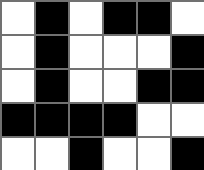[["white", "black", "white", "black", "black", "white"], ["white", "black", "white", "white", "white", "black"], ["white", "black", "white", "white", "black", "black"], ["black", "black", "black", "black", "white", "white"], ["white", "white", "black", "white", "white", "black"]]